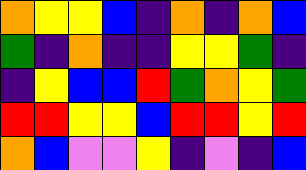[["orange", "yellow", "yellow", "blue", "indigo", "orange", "indigo", "orange", "blue"], ["green", "indigo", "orange", "indigo", "indigo", "yellow", "yellow", "green", "indigo"], ["indigo", "yellow", "blue", "blue", "red", "green", "orange", "yellow", "green"], ["red", "red", "yellow", "yellow", "blue", "red", "red", "yellow", "red"], ["orange", "blue", "violet", "violet", "yellow", "indigo", "violet", "indigo", "blue"]]